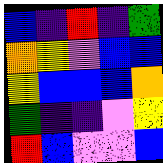[["blue", "indigo", "red", "indigo", "green"], ["orange", "yellow", "violet", "blue", "blue"], ["yellow", "blue", "blue", "blue", "orange"], ["green", "indigo", "indigo", "violet", "yellow"], ["red", "blue", "violet", "violet", "blue"]]